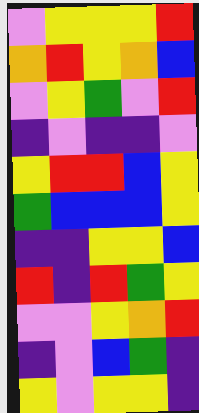[["violet", "yellow", "yellow", "yellow", "red"], ["orange", "red", "yellow", "orange", "blue"], ["violet", "yellow", "green", "violet", "red"], ["indigo", "violet", "indigo", "indigo", "violet"], ["yellow", "red", "red", "blue", "yellow"], ["green", "blue", "blue", "blue", "yellow"], ["indigo", "indigo", "yellow", "yellow", "blue"], ["red", "indigo", "red", "green", "yellow"], ["violet", "violet", "yellow", "orange", "red"], ["indigo", "violet", "blue", "green", "indigo"], ["yellow", "violet", "yellow", "yellow", "indigo"]]